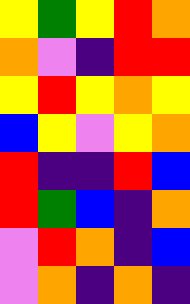[["yellow", "green", "yellow", "red", "orange"], ["orange", "violet", "indigo", "red", "red"], ["yellow", "red", "yellow", "orange", "yellow"], ["blue", "yellow", "violet", "yellow", "orange"], ["red", "indigo", "indigo", "red", "blue"], ["red", "green", "blue", "indigo", "orange"], ["violet", "red", "orange", "indigo", "blue"], ["violet", "orange", "indigo", "orange", "indigo"]]